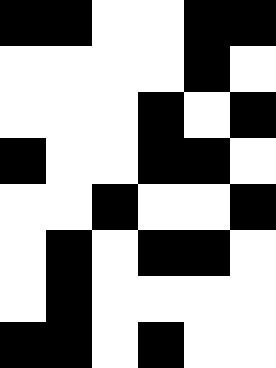[["black", "black", "white", "white", "black", "black"], ["white", "white", "white", "white", "black", "white"], ["white", "white", "white", "black", "white", "black"], ["black", "white", "white", "black", "black", "white"], ["white", "white", "black", "white", "white", "black"], ["white", "black", "white", "black", "black", "white"], ["white", "black", "white", "white", "white", "white"], ["black", "black", "white", "black", "white", "white"]]